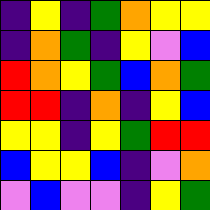[["indigo", "yellow", "indigo", "green", "orange", "yellow", "yellow"], ["indigo", "orange", "green", "indigo", "yellow", "violet", "blue"], ["red", "orange", "yellow", "green", "blue", "orange", "green"], ["red", "red", "indigo", "orange", "indigo", "yellow", "blue"], ["yellow", "yellow", "indigo", "yellow", "green", "red", "red"], ["blue", "yellow", "yellow", "blue", "indigo", "violet", "orange"], ["violet", "blue", "violet", "violet", "indigo", "yellow", "green"]]